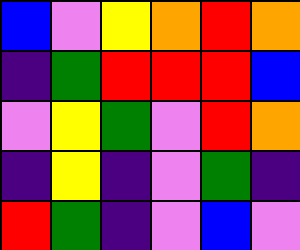[["blue", "violet", "yellow", "orange", "red", "orange"], ["indigo", "green", "red", "red", "red", "blue"], ["violet", "yellow", "green", "violet", "red", "orange"], ["indigo", "yellow", "indigo", "violet", "green", "indigo"], ["red", "green", "indigo", "violet", "blue", "violet"]]